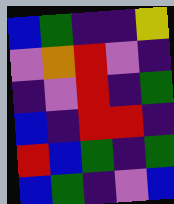[["blue", "green", "indigo", "indigo", "yellow"], ["violet", "orange", "red", "violet", "indigo"], ["indigo", "violet", "red", "indigo", "green"], ["blue", "indigo", "red", "red", "indigo"], ["red", "blue", "green", "indigo", "green"], ["blue", "green", "indigo", "violet", "blue"]]